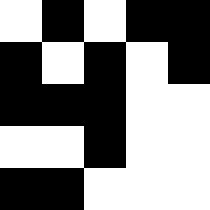[["white", "black", "white", "black", "black"], ["black", "white", "black", "white", "black"], ["black", "black", "black", "white", "white"], ["white", "white", "black", "white", "white"], ["black", "black", "white", "white", "white"]]